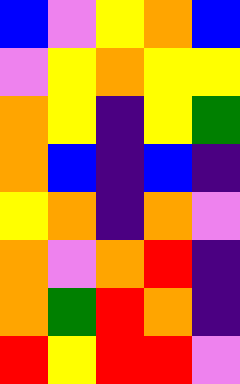[["blue", "violet", "yellow", "orange", "blue"], ["violet", "yellow", "orange", "yellow", "yellow"], ["orange", "yellow", "indigo", "yellow", "green"], ["orange", "blue", "indigo", "blue", "indigo"], ["yellow", "orange", "indigo", "orange", "violet"], ["orange", "violet", "orange", "red", "indigo"], ["orange", "green", "red", "orange", "indigo"], ["red", "yellow", "red", "red", "violet"]]